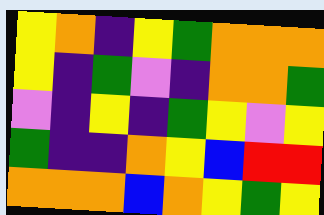[["yellow", "orange", "indigo", "yellow", "green", "orange", "orange", "orange"], ["yellow", "indigo", "green", "violet", "indigo", "orange", "orange", "green"], ["violet", "indigo", "yellow", "indigo", "green", "yellow", "violet", "yellow"], ["green", "indigo", "indigo", "orange", "yellow", "blue", "red", "red"], ["orange", "orange", "orange", "blue", "orange", "yellow", "green", "yellow"]]